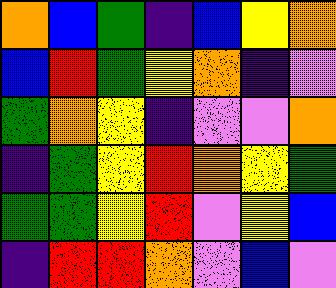[["orange", "blue", "green", "indigo", "blue", "yellow", "orange"], ["blue", "red", "green", "yellow", "orange", "indigo", "violet"], ["green", "orange", "yellow", "indigo", "violet", "violet", "orange"], ["indigo", "green", "yellow", "red", "orange", "yellow", "green"], ["green", "green", "yellow", "red", "violet", "yellow", "blue"], ["indigo", "red", "red", "orange", "violet", "blue", "violet"]]